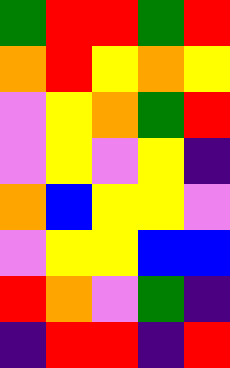[["green", "red", "red", "green", "red"], ["orange", "red", "yellow", "orange", "yellow"], ["violet", "yellow", "orange", "green", "red"], ["violet", "yellow", "violet", "yellow", "indigo"], ["orange", "blue", "yellow", "yellow", "violet"], ["violet", "yellow", "yellow", "blue", "blue"], ["red", "orange", "violet", "green", "indigo"], ["indigo", "red", "red", "indigo", "red"]]